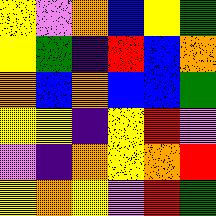[["yellow", "violet", "orange", "blue", "yellow", "green"], ["yellow", "green", "indigo", "red", "blue", "orange"], ["orange", "blue", "orange", "blue", "blue", "green"], ["yellow", "yellow", "indigo", "yellow", "red", "violet"], ["violet", "indigo", "orange", "yellow", "orange", "red"], ["yellow", "orange", "yellow", "violet", "red", "green"]]